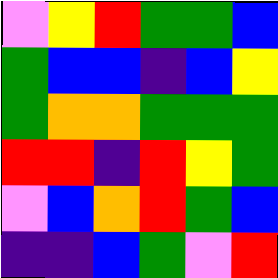[["violet", "yellow", "red", "green", "green", "blue"], ["green", "blue", "blue", "indigo", "blue", "yellow"], ["green", "orange", "orange", "green", "green", "green"], ["red", "red", "indigo", "red", "yellow", "green"], ["violet", "blue", "orange", "red", "green", "blue"], ["indigo", "indigo", "blue", "green", "violet", "red"]]